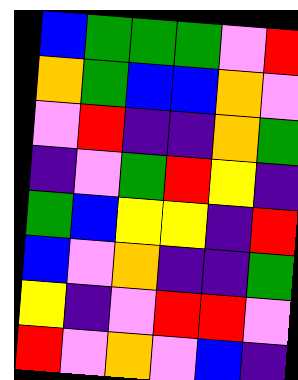[["blue", "green", "green", "green", "violet", "red"], ["orange", "green", "blue", "blue", "orange", "violet"], ["violet", "red", "indigo", "indigo", "orange", "green"], ["indigo", "violet", "green", "red", "yellow", "indigo"], ["green", "blue", "yellow", "yellow", "indigo", "red"], ["blue", "violet", "orange", "indigo", "indigo", "green"], ["yellow", "indigo", "violet", "red", "red", "violet"], ["red", "violet", "orange", "violet", "blue", "indigo"]]